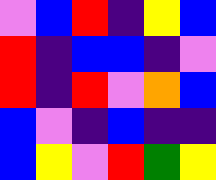[["violet", "blue", "red", "indigo", "yellow", "blue"], ["red", "indigo", "blue", "blue", "indigo", "violet"], ["red", "indigo", "red", "violet", "orange", "blue"], ["blue", "violet", "indigo", "blue", "indigo", "indigo"], ["blue", "yellow", "violet", "red", "green", "yellow"]]